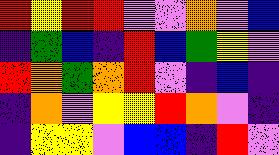[["red", "yellow", "red", "red", "violet", "violet", "orange", "violet", "blue"], ["indigo", "green", "blue", "indigo", "red", "blue", "green", "yellow", "violet"], ["red", "orange", "green", "orange", "red", "violet", "indigo", "blue", "indigo"], ["indigo", "orange", "violet", "yellow", "yellow", "red", "orange", "violet", "indigo"], ["indigo", "yellow", "yellow", "violet", "blue", "blue", "indigo", "red", "violet"]]